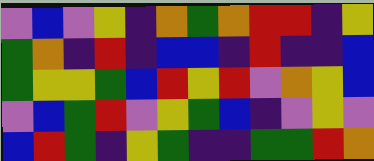[["violet", "blue", "violet", "yellow", "indigo", "orange", "green", "orange", "red", "red", "indigo", "yellow"], ["green", "orange", "indigo", "red", "indigo", "blue", "blue", "indigo", "red", "indigo", "indigo", "blue"], ["green", "yellow", "yellow", "green", "blue", "red", "yellow", "red", "violet", "orange", "yellow", "blue"], ["violet", "blue", "green", "red", "violet", "yellow", "green", "blue", "indigo", "violet", "yellow", "violet"], ["blue", "red", "green", "indigo", "yellow", "green", "indigo", "indigo", "green", "green", "red", "orange"]]